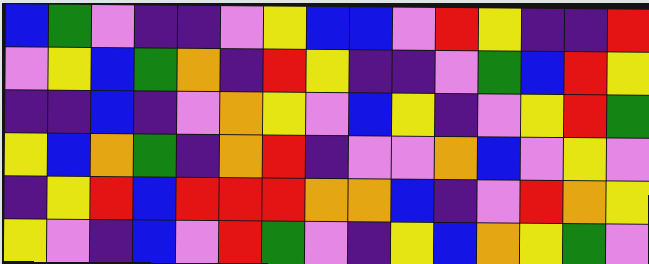[["blue", "green", "violet", "indigo", "indigo", "violet", "yellow", "blue", "blue", "violet", "red", "yellow", "indigo", "indigo", "red"], ["violet", "yellow", "blue", "green", "orange", "indigo", "red", "yellow", "indigo", "indigo", "violet", "green", "blue", "red", "yellow"], ["indigo", "indigo", "blue", "indigo", "violet", "orange", "yellow", "violet", "blue", "yellow", "indigo", "violet", "yellow", "red", "green"], ["yellow", "blue", "orange", "green", "indigo", "orange", "red", "indigo", "violet", "violet", "orange", "blue", "violet", "yellow", "violet"], ["indigo", "yellow", "red", "blue", "red", "red", "red", "orange", "orange", "blue", "indigo", "violet", "red", "orange", "yellow"], ["yellow", "violet", "indigo", "blue", "violet", "red", "green", "violet", "indigo", "yellow", "blue", "orange", "yellow", "green", "violet"]]